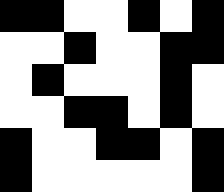[["black", "black", "white", "white", "black", "white", "black"], ["white", "white", "black", "white", "white", "black", "black"], ["white", "black", "white", "white", "white", "black", "white"], ["white", "white", "black", "black", "white", "black", "white"], ["black", "white", "white", "black", "black", "white", "black"], ["black", "white", "white", "white", "white", "white", "black"]]